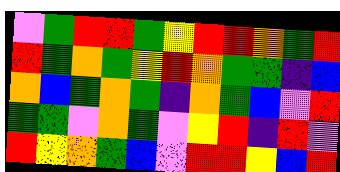[["violet", "green", "red", "red", "green", "yellow", "red", "red", "orange", "green", "red"], ["red", "green", "orange", "green", "yellow", "red", "orange", "green", "green", "indigo", "blue"], ["orange", "blue", "green", "orange", "green", "indigo", "orange", "green", "blue", "violet", "red"], ["green", "green", "violet", "orange", "green", "violet", "yellow", "red", "indigo", "red", "violet"], ["red", "yellow", "orange", "green", "blue", "violet", "red", "red", "yellow", "blue", "red"]]